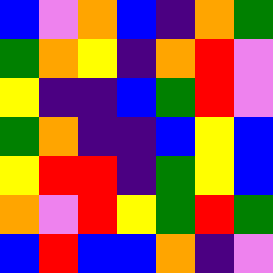[["blue", "violet", "orange", "blue", "indigo", "orange", "green"], ["green", "orange", "yellow", "indigo", "orange", "red", "violet"], ["yellow", "indigo", "indigo", "blue", "green", "red", "violet"], ["green", "orange", "indigo", "indigo", "blue", "yellow", "blue"], ["yellow", "red", "red", "indigo", "green", "yellow", "blue"], ["orange", "violet", "red", "yellow", "green", "red", "green"], ["blue", "red", "blue", "blue", "orange", "indigo", "violet"]]